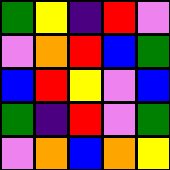[["green", "yellow", "indigo", "red", "violet"], ["violet", "orange", "red", "blue", "green"], ["blue", "red", "yellow", "violet", "blue"], ["green", "indigo", "red", "violet", "green"], ["violet", "orange", "blue", "orange", "yellow"]]